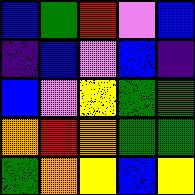[["blue", "green", "red", "violet", "blue"], ["indigo", "blue", "violet", "blue", "indigo"], ["blue", "violet", "yellow", "green", "green"], ["orange", "red", "orange", "green", "green"], ["green", "orange", "yellow", "blue", "yellow"]]